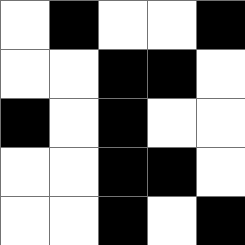[["white", "black", "white", "white", "black"], ["white", "white", "black", "black", "white"], ["black", "white", "black", "white", "white"], ["white", "white", "black", "black", "white"], ["white", "white", "black", "white", "black"]]